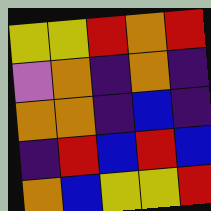[["yellow", "yellow", "red", "orange", "red"], ["violet", "orange", "indigo", "orange", "indigo"], ["orange", "orange", "indigo", "blue", "indigo"], ["indigo", "red", "blue", "red", "blue"], ["orange", "blue", "yellow", "yellow", "red"]]